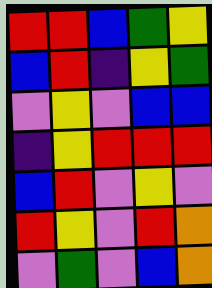[["red", "red", "blue", "green", "yellow"], ["blue", "red", "indigo", "yellow", "green"], ["violet", "yellow", "violet", "blue", "blue"], ["indigo", "yellow", "red", "red", "red"], ["blue", "red", "violet", "yellow", "violet"], ["red", "yellow", "violet", "red", "orange"], ["violet", "green", "violet", "blue", "orange"]]